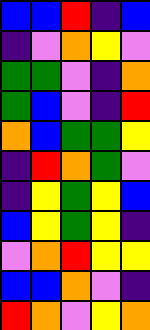[["blue", "blue", "red", "indigo", "blue"], ["indigo", "violet", "orange", "yellow", "violet"], ["green", "green", "violet", "indigo", "orange"], ["green", "blue", "violet", "indigo", "red"], ["orange", "blue", "green", "green", "yellow"], ["indigo", "red", "orange", "green", "violet"], ["indigo", "yellow", "green", "yellow", "blue"], ["blue", "yellow", "green", "yellow", "indigo"], ["violet", "orange", "red", "yellow", "yellow"], ["blue", "blue", "orange", "violet", "indigo"], ["red", "orange", "violet", "yellow", "orange"]]